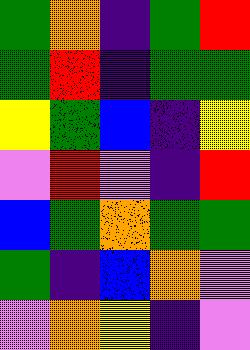[["green", "orange", "indigo", "green", "red"], ["green", "red", "indigo", "green", "green"], ["yellow", "green", "blue", "indigo", "yellow"], ["violet", "red", "violet", "indigo", "red"], ["blue", "green", "orange", "green", "green"], ["green", "indigo", "blue", "orange", "violet"], ["violet", "orange", "yellow", "indigo", "violet"]]